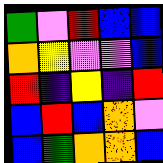[["green", "violet", "red", "blue", "blue"], ["orange", "yellow", "violet", "violet", "blue"], ["red", "indigo", "yellow", "indigo", "red"], ["blue", "red", "blue", "orange", "violet"], ["blue", "green", "orange", "orange", "blue"]]